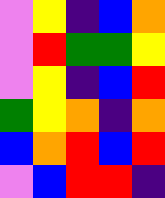[["violet", "yellow", "indigo", "blue", "orange"], ["violet", "red", "green", "green", "yellow"], ["violet", "yellow", "indigo", "blue", "red"], ["green", "yellow", "orange", "indigo", "orange"], ["blue", "orange", "red", "blue", "red"], ["violet", "blue", "red", "red", "indigo"]]